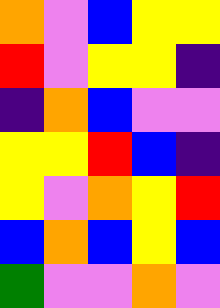[["orange", "violet", "blue", "yellow", "yellow"], ["red", "violet", "yellow", "yellow", "indigo"], ["indigo", "orange", "blue", "violet", "violet"], ["yellow", "yellow", "red", "blue", "indigo"], ["yellow", "violet", "orange", "yellow", "red"], ["blue", "orange", "blue", "yellow", "blue"], ["green", "violet", "violet", "orange", "violet"]]